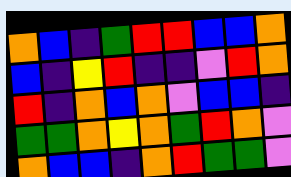[["orange", "blue", "indigo", "green", "red", "red", "blue", "blue", "orange"], ["blue", "indigo", "yellow", "red", "indigo", "indigo", "violet", "red", "orange"], ["red", "indigo", "orange", "blue", "orange", "violet", "blue", "blue", "indigo"], ["green", "green", "orange", "yellow", "orange", "green", "red", "orange", "violet"], ["orange", "blue", "blue", "indigo", "orange", "red", "green", "green", "violet"]]